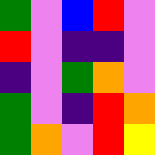[["green", "violet", "blue", "red", "violet"], ["red", "violet", "indigo", "indigo", "violet"], ["indigo", "violet", "green", "orange", "violet"], ["green", "violet", "indigo", "red", "orange"], ["green", "orange", "violet", "red", "yellow"]]